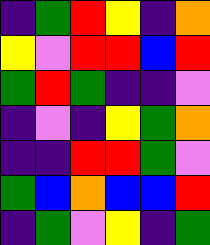[["indigo", "green", "red", "yellow", "indigo", "orange"], ["yellow", "violet", "red", "red", "blue", "red"], ["green", "red", "green", "indigo", "indigo", "violet"], ["indigo", "violet", "indigo", "yellow", "green", "orange"], ["indigo", "indigo", "red", "red", "green", "violet"], ["green", "blue", "orange", "blue", "blue", "red"], ["indigo", "green", "violet", "yellow", "indigo", "green"]]